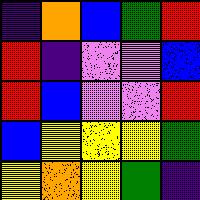[["indigo", "orange", "blue", "green", "red"], ["red", "indigo", "violet", "violet", "blue"], ["red", "blue", "violet", "violet", "red"], ["blue", "yellow", "yellow", "yellow", "green"], ["yellow", "orange", "yellow", "green", "indigo"]]